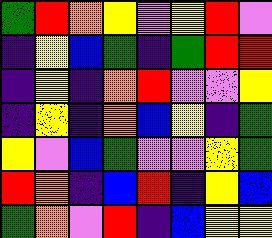[["green", "red", "orange", "yellow", "violet", "yellow", "red", "violet"], ["indigo", "yellow", "blue", "green", "indigo", "green", "red", "red"], ["indigo", "yellow", "indigo", "orange", "red", "violet", "violet", "yellow"], ["indigo", "yellow", "indigo", "orange", "blue", "yellow", "indigo", "green"], ["yellow", "violet", "blue", "green", "violet", "violet", "yellow", "green"], ["red", "orange", "indigo", "blue", "red", "indigo", "yellow", "blue"], ["green", "orange", "violet", "red", "indigo", "blue", "yellow", "yellow"]]